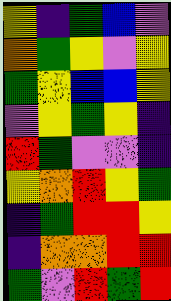[["yellow", "indigo", "green", "blue", "violet"], ["orange", "green", "yellow", "violet", "yellow"], ["green", "yellow", "blue", "blue", "yellow"], ["violet", "yellow", "green", "yellow", "indigo"], ["red", "green", "violet", "violet", "indigo"], ["yellow", "orange", "red", "yellow", "green"], ["indigo", "green", "red", "red", "yellow"], ["indigo", "orange", "orange", "red", "red"], ["green", "violet", "red", "green", "red"]]